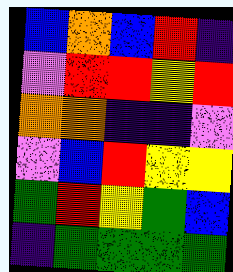[["blue", "orange", "blue", "red", "indigo"], ["violet", "red", "red", "yellow", "red"], ["orange", "orange", "indigo", "indigo", "violet"], ["violet", "blue", "red", "yellow", "yellow"], ["green", "red", "yellow", "green", "blue"], ["indigo", "green", "green", "green", "green"]]